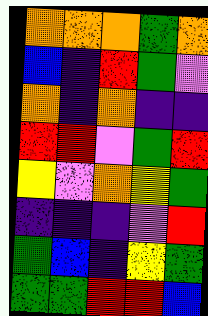[["orange", "orange", "orange", "green", "orange"], ["blue", "indigo", "red", "green", "violet"], ["orange", "indigo", "orange", "indigo", "indigo"], ["red", "red", "violet", "green", "red"], ["yellow", "violet", "orange", "yellow", "green"], ["indigo", "indigo", "indigo", "violet", "red"], ["green", "blue", "indigo", "yellow", "green"], ["green", "green", "red", "red", "blue"]]